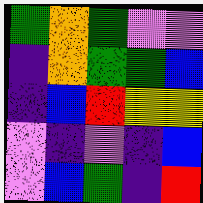[["green", "orange", "green", "violet", "violet"], ["indigo", "orange", "green", "green", "blue"], ["indigo", "blue", "red", "yellow", "yellow"], ["violet", "indigo", "violet", "indigo", "blue"], ["violet", "blue", "green", "indigo", "red"]]